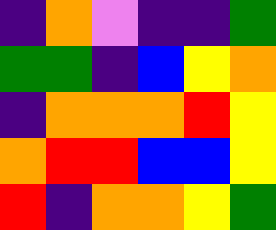[["indigo", "orange", "violet", "indigo", "indigo", "green"], ["green", "green", "indigo", "blue", "yellow", "orange"], ["indigo", "orange", "orange", "orange", "red", "yellow"], ["orange", "red", "red", "blue", "blue", "yellow"], ["red", "indigo", "orange", "orange", "yellow", "green"]]